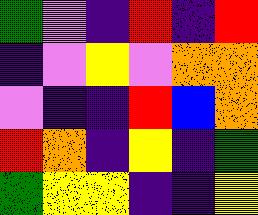[["green", "violet", "indigo", "red", "indigo", "red"], ["indigo", "violet", "yellow", "violet", "orange", "orange"], ["violet", "indigo", "indigo", "red", "blue", "orange"], ["red", "orange", "indigo", "yellow", "indigo", "green"], ["green", "yellow", "yellow", "indigo", "indigo", "yellow"]]